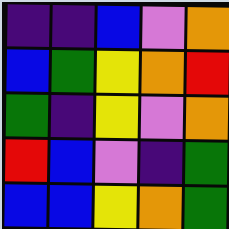[["indigo", "indigo", "blue", "violet", "orange"], ["blue", "green", "yellow", "orange", "red"], ["green", "indigo", "yellow", "violet", "orange"], ["red", "blue", "violet", "indigo", "green"], ["blue", "blue", "yellow", "orange", "green"]]